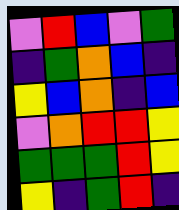[["violet", "red", "blue", "violet", "green"], ["indigo", "green", "orange", "blue", "indigo"], ["yellow", "blue", "orange", "indigo", "blue"], ["violet", "orange", "red", "red", "yellow"], ["green", "green", "green", "red", "yellow"], ["yellow", "indigo", "green", "red", "indigo"]]